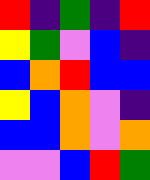[["red", "indigo", "green", "indigo", "red"], ["yellow", "green", "violet", "blue", "indigo"], ["blue", "orange", "red", "blue", "blue"], ["yellow", "blue", "orange", "violet", "indigo"], ["blue", "blue", "orange", "violet", "orange"], ["violet", "violet", "blue", "red", "green"]]